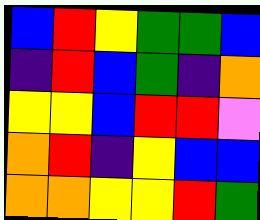[["blue", "red", "yellow", "green", "green", "blue"], ["indigo", "red", "blue", "green", "indigo", "orange"], ["yellow", "yellow", "blue", "red", "red", "violet"], ["orange", "red", "indigo", "yellow", "blue", "blue"], ["orange", "orange", "yellow", "yellow", "red", "green"]]